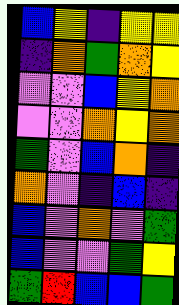[["blue", "yellow", "indigo", "yellow", "yellow"], ["indigo", "orange", "green", "orange", "yellow"], ["violet", "violet", "blue", "yellow", "orange"], ["violet", "violet", "orange", "yellow", "orange"], ["green", "violet", "blue", "orange", "indigo"], ["orange", "violet", "indigo", "blue", "indigo"], ["blue", "violet", "orange", "violet", "green"], ["blue", "violet", "violet", "green", "yellow"], ["green", "red", "blue", "blue", "green"]]